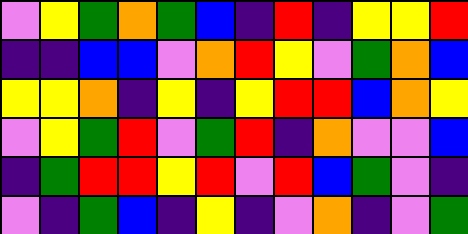[["violet", "yellow", "green", "orange", "green", "blue", "indigo", "red", "indigo", "yellow", "yellow", "red"], ["indigo", "indigo", "blue", "blue", "violet", "orange", "red", "yellow", "violet", "green", "orange", "blue"], ["yellow", "yellow", "orange", "indigo", "yellow", "indigo", "yellow", "red", "red", "blue", "orange", "yellow"], ["violet", "yellow", "green", "red", "violet", "green", "red", "indigo", "orange", "violet", "violet", "blue"], ["indigo", "green", "red", "red", "yellow", "red", "violet", "red", "blue", "green", "violet", "indigo"], ["violet", "indigo", "green", "blue", "indigo", "yellow", "indigo", "violet", "orange", "indigo", "violet", "green"]]